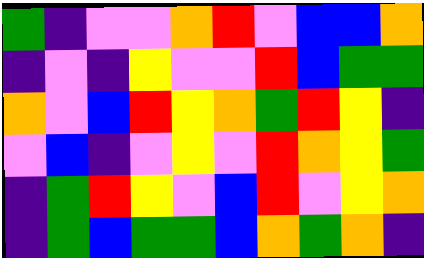[["green", "indigo", "violet", "violet", "orange", "red", "violet", "blue", "blue", "orange"], ["indigo", "violet", "indigo", "yellow", "violet", "violet", "red", "blue", "green", "green"], ["orange", "violet", "blue", "red", "yellow", "orange", "green", "red", "yellow", "indigo"], ["violet", "blue", "indigo", "violet", "yellow", "violet", "red", "orange", "yellow", "green"], ["indigo", "green", "red", "yellow", "violet", "blue", "red", "violet", "yellow", "orange"], ["indigo", "green", "blue", "green", "green", "blue", "orange", "green", "orange", "indigo"]]